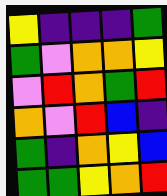[["yellow", "indigo", "indigo", "indigo", "green"], ["green", "violet", "orange", "orange", "yellow"], ["violet", "red", "orange", "green", "red"], ["orange", "violet", "red", "blue", "indigo"], ["green", "indigo", "orange", "yellow", "blue"], ["green", "green", "yellow", "orange", "red"]]